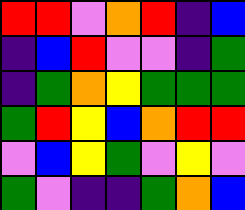[["red", "red", "violet", "orange", "red", "indigo", "blue"], ["indigo", "blue", "red", "violet", "violet", "indigo", "green"], ["indigo", "green", "orange", "yellow", "green", "green", "green"], ["green", "red", "yellow", "blue", "orange", "red", "red"], ["violet", "blue", "yellow", "green", "violet", "yellow", "violet"], ["green", "violet", "indigo", "indigo", "green", "orange", "blue"]]